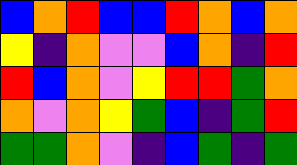[["blue", "orange", "red", "blue", "blue", "red", "orange", "blue", "orange"], ["yellow", "indigo", "orange", "violet", "violet", "blue", "orange", "indigo", "red"], ["red", "blue", "orange", "violet", "yellow", "red", "red", "green", "orange"], ["orange", "violet", "orange", "yellow", "green", "blue", "indigo", "green", "red"], ["green", "green", "orange", "violet", "indigo", "blue", "green", "indigo", "green"]]